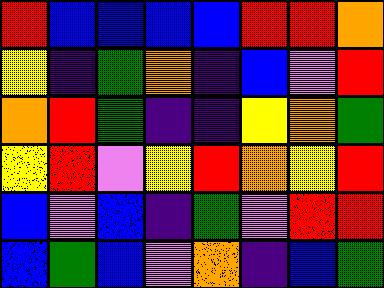[["red", "blue", "blue", "blue", "blue", "red", "red", "orange"], ["yellow", "indigo", "green", "orange", "indigo", "blue", "violet", "red"], ["orange", "red", "green", "indigo", "indigo", "yellow", "orange", "green"], ["yellow", "red", "violet", "yellow", "red", "orange", "yellow", "red"], ["blue", "violet", "blue", "indigo", "green", "violet", "red", "red"], ["blue", "green", "blue", "violet", "orange", "indigo", "blue", "green"]]